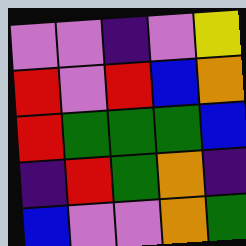[["violet", "violet", "indigo", "violet", "yellow"], ["red", "violet", "red", "blue", "orange"], ["red", "green", "green", "green", "blue"], ["indigo", "red", "green", "orange", "indigo"], ["blue", "violet", "violet", "orange", "green"]]